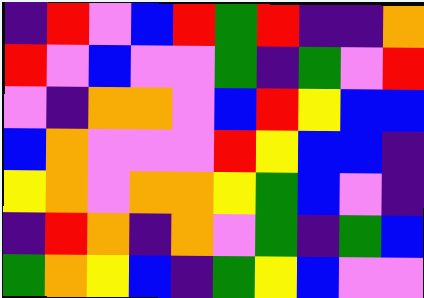[["indigo", "red", "violet", "blue", "red", "green", "red", "indigo", "indigo", "orange"], ["red", "violet", "blue", "violet", "violet", "green", "indigo", "green", "violet", "red"], ["violet", "indigo", "orange", "orange", "violet", "blue", "red", "yellow", "blue", "blue"], ["blue", "orange", "violet", "violet", "violet", "red", "yellow", "blue", "blue", "indigo"], ["yellow", "orange", "violet", "orange", "orange", "yellow", "green", "blue", "violet", "indigo"], ["indigo", "red", "orange", "indigo", "orange", "violet", "green", "indigo", "green", "blue"], ["green", "orange", "yellow", "blue", "indigo", "green", "yellow", "blue", "violet", "violet"]]